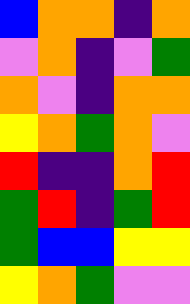[["blue", "orange", "orange", "indigo", "orange"], ["violet", "orange", "indigo", "violet", "green"], ["orange", "violet", "indigo", "orange", "orange"], ["yellow", "orange", "green", "orange", "violet"], ["red", "indigo", "indigo", "orange", "red"], ["green", "red", "indigo", "green", "red"], ["green", "blue", "blue", "yellow", "yellow"], ["yellow", "orange", "green", "violet", "violet"]]